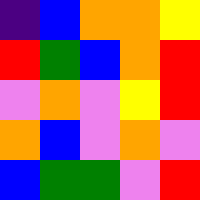[["indigo", "blue", "orange", "orange", "yellow"], ["red", "green", "blue", "orange", "red"], ["violet", "orange", "violet", "yellow", "red"], ["orange", "blue", "violet", "orange", "violet"], ["blue", "green", "green", "violet", "red"]]